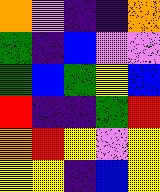[["orange", "violet", "indigo", "indigo", "orange"], ["green", "indigo", "blue", "violet", "violet"], ["green", "blue", "green", "yellow", "blue"], ["red", "indigo", "indigo", "green", "red"], ["orange", "red", "yellow", "violet", "yellow"], ["yellow", "yellow", "indigo", "blue", "yellow"]]